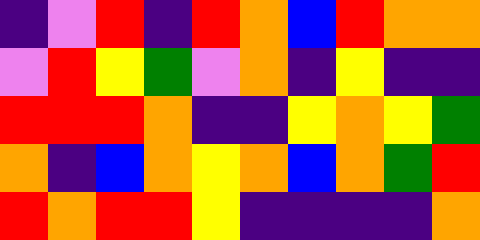[["indigo", "violet", "red", "indigo", "red", "orange", "blue", "red", "orange", "orange"], ["violet", "red", "yellow", "green", "violet", "orange", "indigo", "yellow", "indigo", "indigo"], ["red", "red", "red", "orange", "indigo", "indigo", "yellow", "orange", "yellow", "green"], ["orange", "indigo", "blue", "orange", "yellow", "orange", "blue", "orange", "green", "red"], ["red", "orange", "red", "red", "yellow", "indigo", "indigo", "indigo", "indigo", "orange"]]